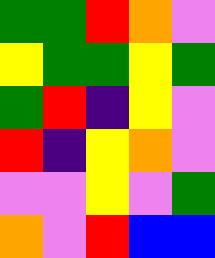[["green", "green", "red", "orange", "violet"], ["yellow", "green", "green", "yellow", "green"], ["green", "red", "indigo", "yellow", "violet"], ["red", "indigo", "yellow", "orange", "violet"], ["violet", "violet", "yellow", "violet", "green"], ["orange", "violet", "red", "blue", "blue"]]